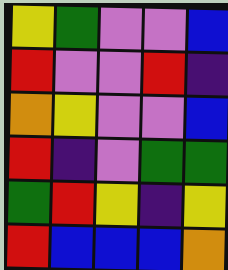[["yellow", "green", "violet", "violet", "blue"], ["red", "violet", "violet", "red", "indigo"], ["orange", "yellow", "violet", "violet", "blue"], ["red", "indigo", "violet", "green", "green"], ["green", "red", "yellow", "indigo", "yellow"], ["red", "blue", "blue", "blue", "orange"]]